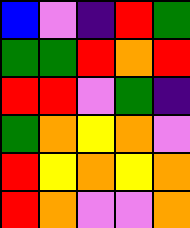[["blue", "violet", "indigo", "red", "green"], ["green", "green", "red", "orange", "red"], ["red", "red", "violet", "green", "indigo"], ["green", "orange", "yellow", "orange", "violet"], ["red", "yellow", "orange", "yellow", "orange"], ["red", "orange", "violet", "violet", "orange"]]